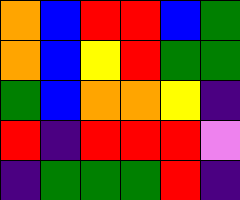[["orange", "blue", "red", "red", "blue", "green"], ["orange", "blue", "yellow", "red", "green", "green"], ["green", "blue", "orange", "orange", "yellow", "indigo"], ["red", "indigo", "red", "red", "red", "violet"], ["indigo", "green", "green", "green", "red", "indigo"]]